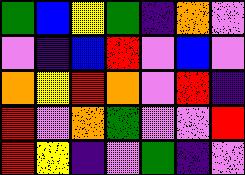[["green", "blue", "yellow", "green", "indigo", "orange", "violet"], ["violet", "indigo", "blue", "red", "violet", "blue", "violet"], ["orange", "yellow", "red", "orange", "violet", "red", "indigo"], ["red", "violet", "orange", "green", "violet", "violet", "red"], ["red", "yellow", "indigo", "violet", "green", "indigo", "violet"]]